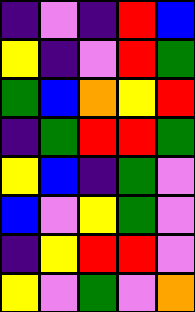[["indigo", "violet", "indigo", "red", "blue"], ["yellow", "indigo", "violet", "red", "green"], ["green", "blue", "orange", "yellow", "red"], ["indigo", "green", "red", "red", "green"], ["yellow", "blue", "indigo", "green", "violet"], ["blue", "violet", "yellow", "green", "violet"], ["indigo", "yellow", "red", "red", "violet"], ["yellow", "violet", "green", "violet", "orange"]]